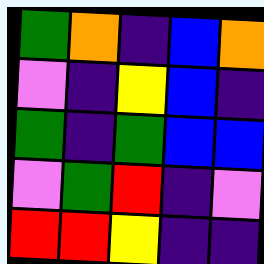[["green", "orange", "indigo", "blue", "orange"], ["violet", "indigo", "yellow", "blue", "indigo"], ["green", "indigo", "green", "blue", "blue"], ["violet", "green", "red", "indigo", "violet"], ["red", "red", "yellow", "indigo", "indigo"]]